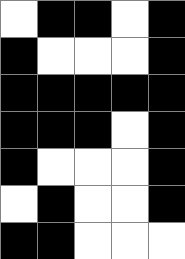[["white", "black", "black", "white", "black"], ["black", "white", "white", "white", "black"], ["black", "black", "black", "black", "black"], ["black", "black", "black", "white", "black"], ["black", "white", "white", "white", "black"], ["white", "black", "white", "white", "black"], ["black", "black", "white", "white", "white"]]